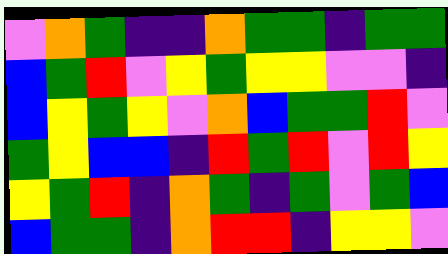[["violet", "orange", "green", "indigo", "indigo", "orange", "green", "green", "indigo", "green", "green"], ["blue", "green", "red", "violet", "yellow", "green", "yellow", "yellow", "violet", "violet", "indigo"], ["blue", "yellow", "green", "yellow", "violet", "orange", "blue", "green", "green", "red", "violet"], ["green", "yellow", "blue", "blue", "indigo", "red", "green", "red", "violet", "red", "yellow"], ["yellow", "green", "red", "indigo", "orange", "green", "indigo", "green", "violet", "green", "blue"], ["blue", "green", "green", "indigo", "orange", "red", "red", "indigo", "yellow", "yellow", "violet"]]